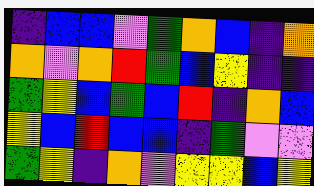[["indigo", "blue", "blue", "violet", "green", "orange", "blue", "indigo", "orange"], ["orange", "violet", "orange", "red", "green", "blue", "yellow", "indigo", "indigo"], ["green", "yellow", "blue", "green", "blue", "red", "indigo", "orange", "blue"], ["yellow", "blue", "red", "blue", "blue", "indigo", "green", "violet", "violet"], ["green", "yellow", "indigo", "orange", "violet", "yellow", "yellow", "blue", "yellow"]]